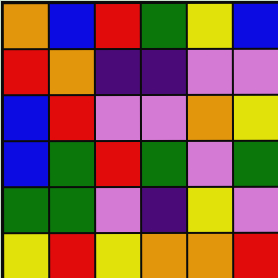[["orange", "blue", "red", "green", "yellow", "blue"], ["red", "orange", "indigo", "indigo", "violet", "violet"], ["blue", "red", "violet", "violet", "orange", "yellow"], ["blue", "green", "red", "green", "violet", "green"], ["green", "green", "violet", "indigo", "yellow", "violet"], ["yellow", "red", "yellow", "orange", "orange", "red"]]